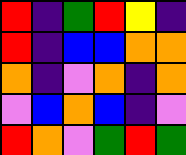[["red", "indigo", "green", "red", "yellow", "indigo"], ["red", "indigo", "blue", "blue", "orange", "orange"], ["orange", "indigo", "violet", "orange", "indigo", "orange"], ["violet", "blue", "orange", "blue", "indigo", "violet"], ["red", "orange", "violet", "green", "red", "green"]]